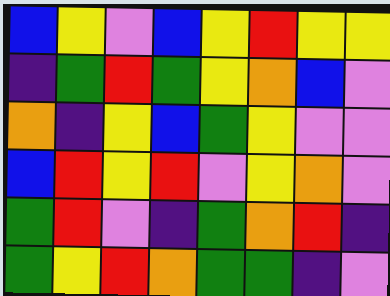[["blue", "yellow", "violet", "blue", "yellow", "red", "yellow", "yellow"], ["indigo", "green", "red", "green", "yellow", "orange", "blue", "violet"], ["orange", "indigo", "yellow", "blue", "green", "yellow", "violet", "violet"], ["blue", "red", "yellow", "red", "violet", "yellow", "orange", "violet"], ["green", "red", "violet", "indigo", "green", "orange", "red", "indigo"], ["green", "yellow", "red", "orange", "green", "green", "indigo", "violet"]]